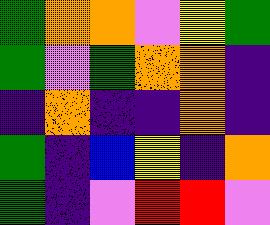[["green", "orange", "orange", "violet", "yellow", "green"], ["green", "violet", "green", "orange", "orange", "indigo"], ["indigo", "orange", "indigo", "indigo", "orange", "indigo"], ["green", "indigo", "blue", "yellow", "indigo", "orange"], ["green", "indigo", "violet", "red", "red", "violet"]]